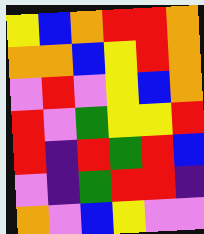[["yellow", "blue", "orange", "red", "red", "orange"], ["orange", "orange", "blue", "yellow", "red", "orange"], ["violet", "red", "violet", "yellow", "blue", "orange"], ["red", "violet", "green", "yellow", "yellow", "red"], ["red", "indigo", "red", "green", "red", "blue"], ["violet", "indigo", "green", "red", "red", "indigo"], ["orange", "violet", "blue", "yellow", "violet", "violet"]]